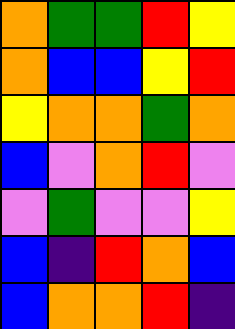[["orange", "green", "green", "red", "yellow"], ["orange", "blue", "blue", "yellow", "red"], ["yellow", "orange", "orange", "green", "orange"], ["blue", "violet", "orange", "red", "violet"], ["violet", "green", "violet", "violet", "yellow"], ["blue", "indigo", "red", "orange", "blue"], ["blue", "orange", "orange", "red", "indigo"]]